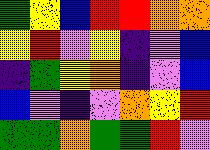[["green", "yellow", "blue", "red", "red", "orange", "orange"], ["yellow", "red", "violet", "yellow", "indigo", "violet", "blue"], ["indigo", "green", "yellow", "orange", "indigo", "violet", "blue"], ["blue", "violet", "indigo", "violet", "orange", "yellow", "red"], ["green", "green", "orange", "green", "green", "red", "violet"]]